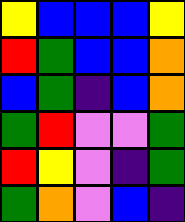[["yellow", "blue", "blue", "blue", "yellow"], ["red", "green", "blue", "blue", "orange"], ["blue", "green", "indigo", "blue", "orange"], ["green", "red", "violet", "violet", "green"], ["red", "yellow", "violet", "indigo", "green"], ["green", "orange", "violet", "blue", "indigo"]]